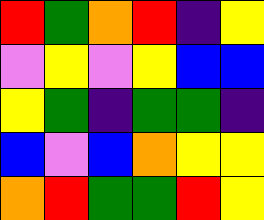[["red", "green", "orange", "red", "indigo", "yellow"], ["violet", "yellow", "violet", "yellow", "blue", "blue"], ["yellow", "green", "indigo", "green", "green", "indigo"], ["blue", "violet", "blue", "orange", "yellow", "yellow"], ["orange", "red", "green", "green", "red", "yellow"]]